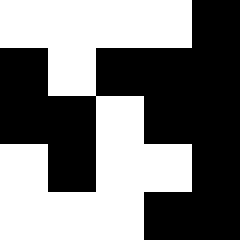[["white", "white", "white", "white", "black"], ["black", "white", "black", "black", "black"], ["black", "black", "white", "black", "black"], ["white", "black", "white", "white", "black"], ["white", "white", "white", "black", "black"]]